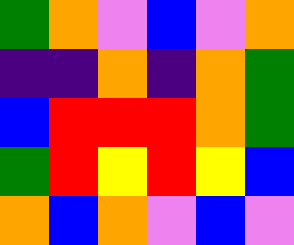[["green", "orange", "violet", "blue", "violet", "orange"], ["indigo", "indigo", "orange", "indigo", "orange", "green"], ["blue", "red", "red", "red", "orange", "green"], ["green", "red", "yellow", "red", "yellow", "blue"], ["orange", "blue", "orange", "violet", "blue", "violet"]]